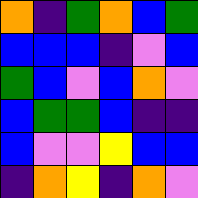[["orange", "indigo", "green", "orange", "blue", "green"], ["blue", "blue", "blue", "indigo", "violet", "blue"], ["green", "blue", "violet", "blue", "orange", "violet"], ["blue", "green", "green", "blue", "indigo", "indigo"], ["blue", "violet", "violet", "yellow", "blue", "blue"], ["indigo", "orange", "yellow", "indigo", "orange", "violet"]]